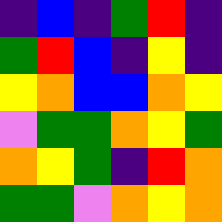[["indigo", "blue", "indigo", "green", "red", "indigo"], ["green", "red", "blue", "indigo", "yellow", "indigo"], ["yellow", "orange", "blue", "blue", "orange", "yellow"], ["violet", "green", "green", "orange", "yellow", "green"], ["orange", "yellow", "green", "indigo", "red", "orange"], ["green", "green", "violet", "orange", "yellow", "orange"]]